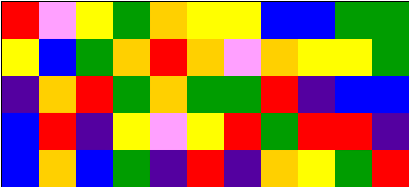[["red", "violet", "yellow", "green", "orange", "yellow", "yellow", "blue", "blue", "green", "green"], ["yellow", "blue", "green", "orange", "red", "orange", "violet", "orange", "yellow", "yellow", "green"], ["indigo", "orange", "red", "green", "orange", "green", "green", "red", "indigo", "blue", "blue"], ["blue", "red", "indigo", "yellow", "violet", "yellow", "red", "green", "red", "red", "indigo"], ["blue", "orange", "blue", "green", "indigo", "red", "indigo", "orange", "yellow", "green", "red"]]